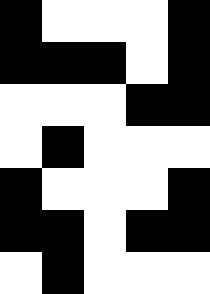[["black", "white", "white", "white", "black"], ["black", "black", "black", "white", "black"], ["white", "white", "white", "black", "black"], ["white", "black", "white", "white", "white"], ["black", "white", "white", "white", "black"], ["black", "black", "white", "black", "black"], ["white", "black", "white", "white", "white"]]